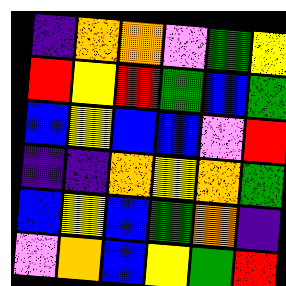[["indigo", "orange", "orange", "violet", "green", "yellow"], ["red", "yellow", "red", "green", "blue", "green"], ["blue", "yellow", "blue", "blue", "violet", "red"], ["indigo", "indigo", "orange", "yellow", "orange", "green"], ["blue", "yellow", "blue", "green", "orange", "indigo"], ["violet", "orange", "blue", "yellow", "green", "red"]]